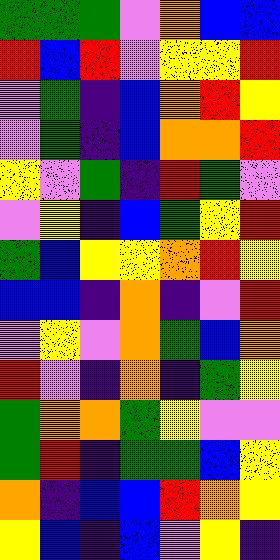[["green", "green", "green", "violet", "orange", "blue", "blue"], ["red", "blue", "red", "violet", "yellow", "yellow", "red"], ["violet", "green", "indigo", "blue", "orange", "red", "yellow"], ["violet", "green", "indigo", "blue", "orange", "orange", "red"], ["yellow", "violet", "green", "indigo", "red", "green", "violet"], ["violet", "yellow", "indigo", "blue", "green", "yellow", "red"], ["green", "blue", "yellow", "yellow", "orange", "red", "yellow"], ["blue", "blue", "indigo", "orange", "indigo", "violet", "red"], ["violet", "yellow", "violet", "orange", "green", "blue", "orange"], ["red", "violet", "indigo", "orange", "indigo", "green", "yellow"], ["green", "orange", "orange", "green", "yellow", "violet", "violet"], ["green", "red", "indigo", "green", "green", "blue", "yellow"], ["orange", "indigo", "blue", "blue", "red", "orange", "yellow"], ["yellow", "blue", "indigo", "blue", "violet", "yellow", "indigo"]]